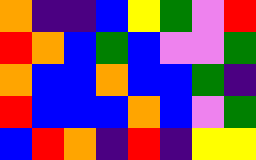[["orange", "indigo", "indigo", "blue", "yellow", "green", "violet", "red"], ["red", "orange", "blue", "green", "blue", "violet", "violet", "green"], ["orange", "blue", "blue", "orange", "blue", "blue", "green", "indigo"], ["red", "blue", "blue", "blue", "orange", "blue", "violet", "green"], ["blue", "red", "orange", "indigo", "red", "indigo", "yellow", "yellow"]]